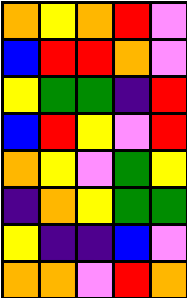[["orange", "yellow", "orange", "red", "violet"], ["blue", "red", "red", "orange", "violet"], ["yellow", "green", "green", "indigo", "red"], ["blue", "red", "yellow", "violet", "red"], ["orange", "yellow", "violet", "green", "yellow"], ["indigo", "orange", "yellow", "green", "green"], ["yellow", "indigo", "indigo", "blue", "violet"], ["orange", "orange", "violet", "red", "orange"]]